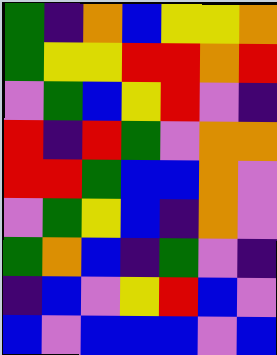[["green", "indigo", "orange", "blue", "yellow", "yellow", "orange"], ["green", "yellow", "yellow", "red", "red", "orange", "red"], ["violet", "green", "blue", "yellow", "red", "violet", "indigo"], ["red", "indigo", "red", "green", "violet", "orange", "orange"], ["red", "red", "green", "blue", "blue", "orange", "violet"], ["violet", "green", "yellow", "blue", "indigo", "orange", "violet"], ["green", "orange", "blue", "indigo", "green", "violet", "indigo"], ["indigo", "blue", "violet", "yellow", "red", "blue", "violet"], ["blue", "violet", "blue", "blue", "blue", "violet", "blue"]]